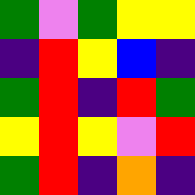[["green", "violet", "green", "yellow", "yellow"], ["indigo", "red", "yellow", "blue", "indigo"], ["green", "red", "indigo", "red", "green"], ["yellow", "red", "yellow", "violet", "red"], ["green", "red", "indigo", "orange", "indigo"]]